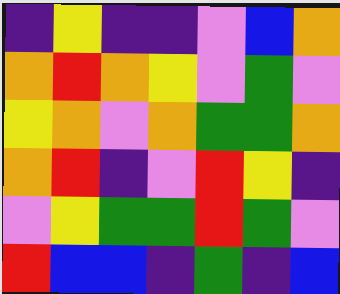[["indigo", "yellow", "indigo", "indigo", "violet", "blue", "orange"], ["orange", "red", "orange", "yellow", "violet", "green", "violet"], ["yellow", "orange", "violet", "orange", "green", "green", "orange"], ["orange", "red", "indigo", "violet", "red", "yellow", "indigo"], ["violet", "yellow", "green", "green", "red", "green", "violet"], ["red", "blue", "blue", "indigo", "green", "indigo", "blue"]]